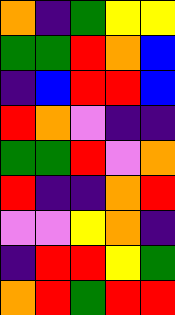[["orange", "indigo", "green", "yellow", "yellow"], ["green", "green", "red", "orange", "blue"], ["indigo", "blue", "red", "red", "blue"], ["red", "orange", "violet", "indigo", "indigo"], ["green", "green", "red", "violet", "orange"], ["red", "indigo", "indigo", "orange", "red"], ["violet", "violet", "yellow", "orange", "indigo"], ["indigo", "red", "red", "yellow", "green"], ["orange", "red", "green", "red", "red"]]